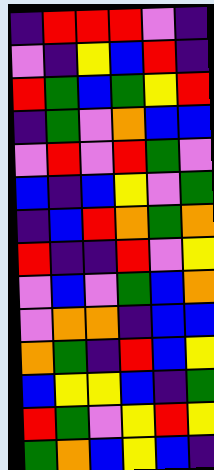[["indigo", "red", "red", "red", "violet", "indigo"], ["violet", "indigo", "yellow", "blue", "red", "indigo"], ["red", "green", "blue", "green", "yellow", "red"], ["indigo", "green", "violet", "orange", "blue", "blue"], ["violet", "red", "violet", "red", "green", "violet"], ["blue", "indigo", "blue", "yellow", "violet", "green"], ["indigo", "blue", "red", "orange", "green", "orange"], ["red", "indigo", "indigo", "red", "violet", "yellow"], ["violet", "blue", "violet", "green", "blue", "orange"], ["violet", "orange", "orange", "indigo", "blue", "blue"], ["orange", "green", "indigo", "red", "blue", "yellow"], ["blue", "yellow", "yellow", "blue", "indigo", "green"], ["red", "green", "violet", "yellow", "red", "yellow"], ["green", "orange", "blue", "yellow", "blue", "indigo"]]